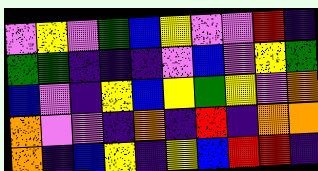[["violet", "yellow", "violet", "green", "blue", "yellow", "violet", "violet", "red", "indigo"], ["green", "green", "indigo", "indigo", "indigo", "violet", "blue", "violet", "yellow", "green"], ["blue", "violet", "indigo", "yellow", "blue", "yellow", "green", "yellow", "violet", "orange"], ["orange", "violet", "violet", "indigo", "orange", "indigo", "red", "indigo", "orange", "orange"], ["orange", "indigo", "blue", "yellow", "indigo", "yellow", "blue", "red", "red", "indigo"]]